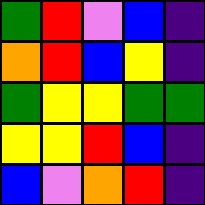[["green", "red", "violet", "blue", "indigo"], ["orange", "red", "blue", "yellow", "indigo"], ["green", "yellow", "yellow", "green", "green"], ["yellow", "yellow", "red", "blue", "indigo"], ["blue", "violet", "orange", "red", "indigo"]]